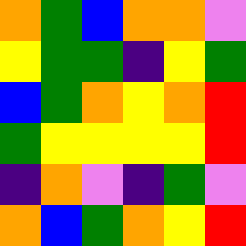[["orange", "green", "blue", "orange", "orange", "violet"], ["yellow", "green", "green", "indigo", "yellow", "green"], ["blue", "green", "orange", "yellow", "orange", "red"], ["green", "yellow", "yellow", "yellow", "yellow", "red"], ["indigo", "orange", "violet", "indigo", "green", "violet"], ["orange", "blue", "green", "orange", "yellow", "red"]]